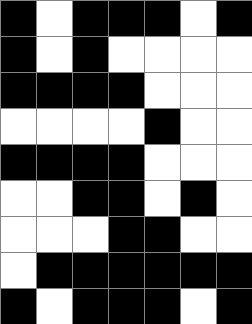[["black", "white", "black", "black", "black", "white", "black"], ["black", "white", "black", "white", "white", "white", "white"], ["black", "black", "black", "black", "white", "white", "white"], ["white", "white", "white", "white", "black", "white", "white"], ["black", "black", "black", "black", "white", "white", "white"], ["white", "white", "black", "black", "white", "black", "white"], ["white", "white", "white", "black", "black", "white", "white"], ["white", "black", "black", "black", "black", "black", "black"], ["black", "white", "black", "black", "black", "white", "black"]]